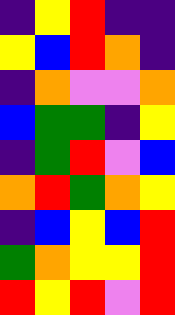[["indigo", "yellow", "red", "indigo", "indigo"], ["yellow", "blue", "red", "orange", "indigo"], ["indigo", "orange", "violet", "violet", "orange"], ["blue", "green", "green", "indigo", "yellow"], ["indigo", "green", "red", "violet", "blue"], ["orange", "red", "green", "orange", "yellow"], ["indigo", "blue", "yellow", "blue", "red"], ["green", "orange", "yellow", "yellow", "red"], ["red", "yellow", "red", "violet", "red"]]